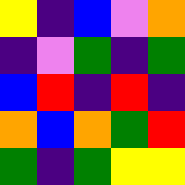[["yellow", "indigo", "blue", "violet", "orange"], ["indigo", "violet", "green", "indigo", "green"], ["blue", "red", "indigo", "red", "indigo"], ["orange", "blue", "orange", "green", "red"], ["green", "indigo", "green", "yellow", "yellow"]]